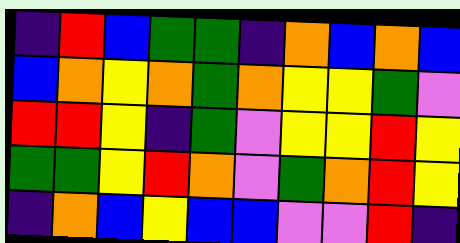[["indigo", "red", "blue", "green", "green", "indigo", "orange", "blue", "orange", "blue"], ["blue", "orange", "yellow", "orange", "green", "orange", "yellow", "yellow", "green", "violet"], ["red", "red", "yellow", "indigo", "green", "violet", "yellow", "yellow", "red", "yellow"], ["green", "green", "yellow", "red", "orange", "violet", "green", "orange", "red", "yellow"], ["indigo", "orange", "blue", "yellow", "blue", "blue", "violet", "violet", "red", "indigo"]]